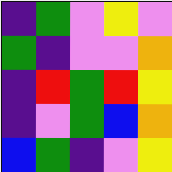[["indigo", "green", "violet", "yellow", "violet"], ["green", "indigo", "violet", "violet", "orange"], ["indigo", "red", "green", "red", "yellow"], ["indigo", "violet", "green", "blue", "orange"], ["blue", "green", "indigo", "violet", "yellow"]]